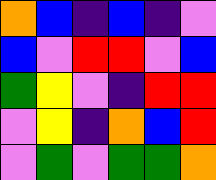[["orange", "blue", "indigo", "blue", "indigo", "violet"], ["blue", "violet", "red", "red", "violet", "blue"], ["green", "yellow", "violet", "indigo", "red", "red"], ["violet", "yellow", "indigo", "orange", "blue", "red"], ["violet", "green", "violet", "green", "green", "orange"]]